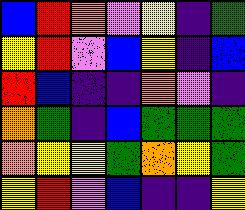[["blue", "red", "orange", "violet", "yellow", "indigo", "green"], ["yellow", "red", "violet", "blue", "yellow", "indigo", "blue"], ["red", "blue", "indigo", "indigo", "orange", "violet", "indigo"], ["orange", "green", "indigo", "blue", "green", "green", "green"], ["orange", "yellow", "yellow", "green", "orange", "yellow", "green"], ["yellow", "red", "violet", "blue", "indigo", "indigo", "yellow"]]